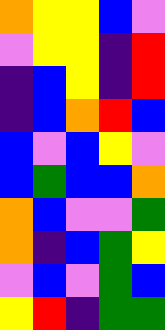[["orange", "yellow", "yellow", "blue", "violet"], ["violet", "yellow", "yellow", "indigo", "red"], ["indigo", "blue", "yellow", "indigo", "red"], ["indigo", "blue", "orange", "red", "blue"], ["blue", "violet", "blue", "yellow", "violet"], ["blue", "green", "blue", "blue", "orange"], ["orange", "blue", "violet", "violet", "green"], ["orange", "indigo", "blue", "green", "yellow"], ["violet", "blue", "violet", "green", "blue"], ["yellow", "red", "indigo", "green", "green"]]